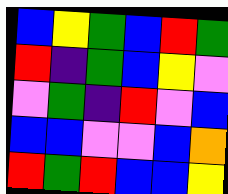[["blue", "yellow", "green", "blue", "red", "green"], ["red", "indigo", "green", "blue", "yellow", "violet"], ["violet", "green", "indigo", "red", "violet", "blue"], ["blue", "blue", "violet", "violet", "blue", "orange"], ["red", "green", "red", "blue", "blue", "yellow"]]